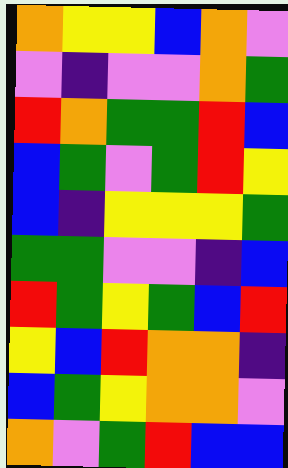[["orange", "yellow", "yellow", "blue", "orange", "violet"], ["violet", "indigo", "violet", "violet", "orange", "green"], ["red", "orange", "green", "green", "red", "blue"], ["blue", "green", "violet", "green", "red", "yellow"], ["blue", "indigo", "yellow", "yellow", "yellow", "green"], ["green", "green", "violet", "violet", "indigo", "blue"], ["red", "green", "yellow", "green", "blue", "red"], ["yellow", "blue", "red", "orange", "orange", "indigo"], ["blue", "green", "yellow", "orange", "orange", "violet"], ["orange", "violet", "green", "red", "blue", "blue"]]